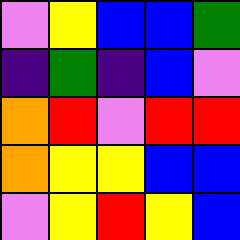[["violet", "yellow", "blue", "blue", "green"], ["indigo", "green", "indigo", "blue", "violet"], ["orange", "red", "violet", "red", "red"], ["orange", "yellow", "yellow", "blue", "blue"], ["violet", "yellow", "red", "yellow", "blue"]]